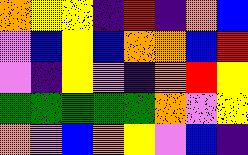[["orange", "yellow", "yellow", "indigo", "red", "indigo", "orange", "blue"], ["violet", "blue", "yellow", "blue", "orange", "orange", "blue", "red"], ["violet", "indigo", "yellow", "violet", "indigo", "orange", "red", "yellow"], ["green", "green", "green", "green", "green", "orange", "violet", "yellow"], ["orange", "violet", "blue", "orange", "yellow", "violet", "blue", "indigo"]]